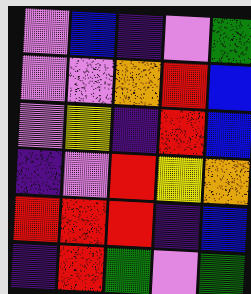[["violet", "blue", "indigo", "violet", "green"], ["violet", "violet", "orange", "red", "blue"], ["violet", "yellow", "indigo", "red", "blue"], ["indigo", "violet", "red", "yellow", "orange"], ["red", "red", "red", "indigo", "blue"], ["indigo", "red", "green", "violet", "green"]]